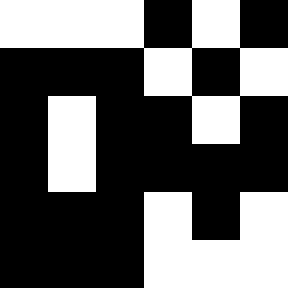[["white", "white", "white", "black", "white", "black"], ["black", "black", "black", "white", "black", "white"], ["black", "white", "black", "black", "white", "black"], ["black", "white", "black", "black", "black", "black"], ["black", "black", "black", "white", "black", "white"], ["black", "black", "black", "white", "white", "white"]]